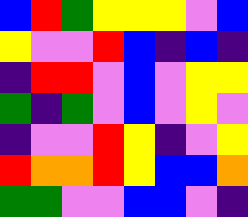[["blue", "red", "green", "yellow", "yellow", "yellow", "violet", "blue"], ["yellow", "violet", "violet", "red", "blue", "indigo", "blue", "indigo"], ["indigo", "red", "red", "violet", "blue", "violet", "yellow", "yellow"], ["green", "indigo", "green", "violet", "blue", "violet", "yellow", "violet"], ["indigo", "violet", "violet", "red", "yellow", "indigo", "violet", "yellow"], ["red", "orange", "orange", "red", "yellow", "blue", "blue", "orange"], ["green", "green", "violet", "violet", "blue", "blue", "violet", "indigo"]]